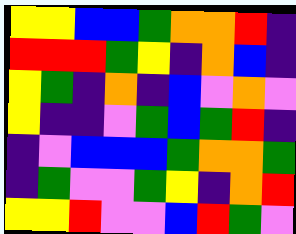[["yellow", "yellow", "blue", "blue", "green", "orange", "orange", "red", "indigo"], ["red", "red", "red", "green", "yellow", "indigo", "orange", "blue", "indigo"], ["yellow", "green", "indigo", "orange", "indigo", "blue", "violet", "orange", "violet"], ["yellow", "indigo", "indigo", "violet", "green", "blue", "green", "red", "indigo"], ["indigo", "violet", "blue", "blue", "blue", "green", "orange", "orange", "green"], ["indigo", "green", "violet", "violet", "green", "yellow", "indigo", "orange", "red"], ["yellow", "yellow", "red", "violet", "violet", "blue", "red", "green", "violet"]]